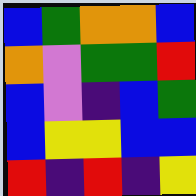[["blue", "green", "orange", "orange", "blue"], ["orange", "violet", "green", "green", "red"], ["blue", "violet", "indigo", "blue", "green"], ["blue", "yellow", "yellow", "blue", "blue"], ["red", "indigo", "red", "indigo", "yellow"]]